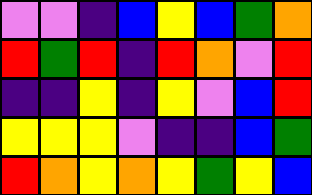[["violet", "violet", "indigo", "blue", "yellow", "blue", "green", "orange"], ["red", "green", "red", "indigo", "red", "orange", "violet", "red"], ["indigo", "indigo", "yellow", "indigo", "yellow", "violet", "blue", "red"], ["yellow", "yellow", "yellow", "violet", "indigo", "indigo", "blue", "green"], ["red", "orange", "yellow", "orange", "yellow", "green", "yellow", "blue"]]